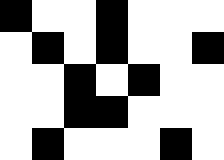[["black", "white", "white", "black", "white", "white", "white"], ["white", "black", "white", "black", "white", "white", "black"], ["white", "white", "black", "white", "black", "white", "white"], ["white", "white", "black", "black", "white", "white", "white"], ["white", "black", "white", "white", "white", "black", "white"]]